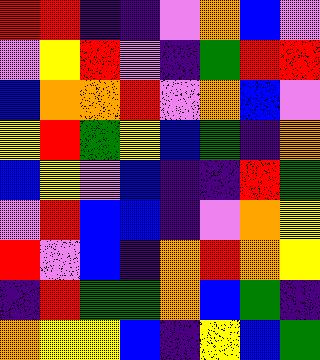[["red", "red", "indigo", "indigo", "violet", "orange", "blue", "violet"], ["violet", "yellow", "red", "violet", "indigo", "green", "red", "red"], ["blue", "orange", "orange", "red", "violet", "orange", "blue", "violet"], ["yellow", "red", "green", "yellow", "blue", "green", "indigo", "orange"], ["blue", "yellow", "violet", "blue", "indigo", "indigo", "red", "green"], ["violet", "red", "blue", "blue", "indigo", "violet", "orange", "yellow"], ["red", "violet", "blue", "indigo", "orange", "red", "orange", "yellow"], ["indigo", "red", "green", "green", "orange", "blue", "green", "indigo"], ["orange", "yellow", "yellow", "blue", "indigo", "yellow", "blue", "green"]]